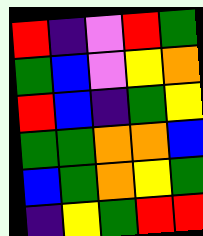[["red", "indigo", "violet", "red", "green"], ["green", "blue", "violet", "yellow", "orange"], ["red", "blue", "indigo", "green", "yellow"], ["green", "green", "orange", "orange", "blue"], ["blue", "green", "orange", "yellow", "green"], ["indigo", "yellow", "green", "red", "red"]]